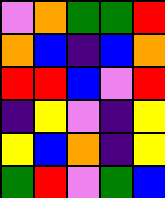[["violet", "orange", "green", "green", "red"], ["orange", "blue", "indigo", "blue", "orange"], ["red", "red", "blue", "violet", "red"], ["indigo", "yellow", "violet", "indigo", "yellow"], ["yellow", "blue", "orange", "indigo", "yellow"], ["green", "red", "violet", "green", "blue"]]